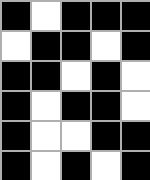[["black", "white", "black", "black", "black"], ["white", "black", "black", "white", "black"], ["black", "black", "white", "black", "white"], ["black", "white", "black", "black", "white"], ["black", "white", "white", "black", "black"], ["black", "white", "black", "white", "black"]]